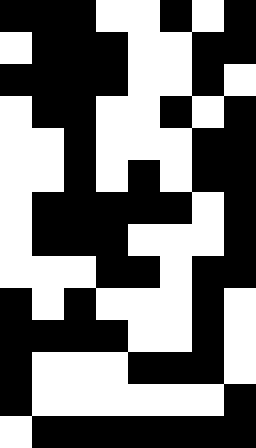[["black", "black", "black", "white", "white", "black", "white", "black"], ["white", "black", "black", "black", "white", "white", "black", "black"], ["black", "black", "black", "black", "white", "white", "black", "white"], ["white", "black", "black", "white", "white", "black", "white", "black"], ["white", "white", "black", "white", "white", "white", "black", "black"], ["white", "white", "black", "white", "black", "white", "black", "black"], ["white", "black", "black", "black", "black", "black", "white", "black"], ["white", "black", "black", "black", "white", "white", "white", "black"], ["white", "white", "white", "black", "black", "white", "black", "black"], ["black", "white", "black", "white", "white", "white", "black", "white"], ["black", "black", "black", "black", "white", "white", "black", "white"], ["black", "white", "white", "white", "black", "black", "black", "white"], ["black", "white", "white", "white", "white", "white", "white", "black"], ["white", "black", "black", "black", "black", "black", "black", "black"]]